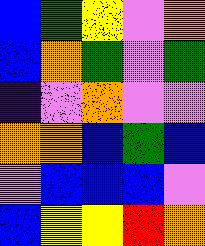[["blue", "green", "yellow", "violet", "orange"], ["blue", "orange", "green", "violet", "green"], ["indigo", "violet", "orange", "violet", "violet"], ["orange", "orange", "blue", "green", "blue"], ["violet", "blue", "blue", "blue", "violet"], ["blue", "yellow", "yellow", "red", "orange"]]